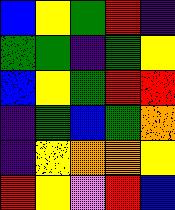[["blue", "yellow", "green", "red", "indigo"], ["green", "green", "indigo", "green", "yellow"], ["blue", "yellow", "green", "red", "red"], ["indigo", "green", "blue", "green", "orange"], ["indigo", "yellow", "orange", "orange", "yellow"], ["red", "yellow", "violet", "red", "blue"]]